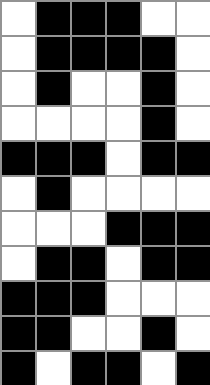[["white", "black", "black", "black", "white", "white"], ["white", "black", "black", "black", "black", "white"], ["white", "black", "white", "white", "black", "white"], ["white", "white", "white", "white", "black", "white"], ["black", "black", "black", "white", "black", "black"], ["white", "black", "white", "white", "white", "white"], ["white", "white", "white", "black", "black", "black"], ["white", "black", "black", "white", "black", "black"], ["black", "black", "black", "white", "white", "white"], ["black", "black", "white", "white", "black", "white"], ["black", "white", "black", "black", "white", "black"]]